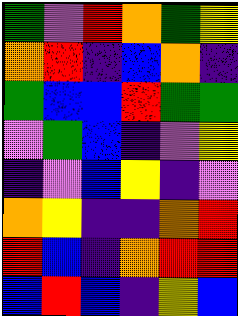[["green", "violet", "red", "orange", "green", "yellow"], ["orange", "red", "indigo", "blue", "orange", "indigo"], ["green", "blue", "blue", "red", "green", "green"], ["violet", "green", "blue", "indigo", "violet", "yellow"], ["indigo", "violet", "blue", "yellow", "indigo", "violet"], ["orange", "yellow", "indigo", "indigo", "orange", "red"], ["red", "blue", "indigo", "orange", "red", "red"], ["blue", "red", "blue", "indigo", "yellow", "blue"]]